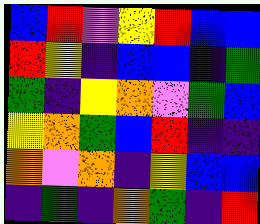[["blue", "red", "violet", "yellow", "red", "blue", "blue"], ["red", "yellow", "indigo", "blue", "blue", "indigo", "green"], ["green", "indigo", "yellow", "orange", "violet", "green", "blue"], ["yellow", "orange", "green", "blue", "red", "indigo", "indigo"], ["orange", "violet", "orange", "indigo", "yellow", "blue", "blue"], ["indigo", "green", "indigo", "orange", "green", "indigo", "red"]]